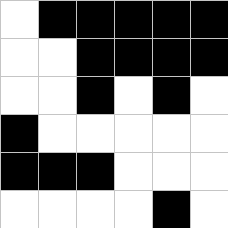[["white", "black", "black", "black", "black", "black"], ["white", "white", "black", "black", "black", "black"], ["white", "white", "black", "white", "black", "white"], ["black", "white", "white", "white", "white", "white"], ["black", "black", "black", "white", "white", "white"], ["white", "white", "white", "white", "black", "white"]]